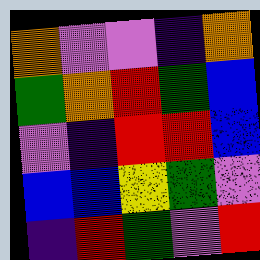[["orange", "violet", "violet", "indigo", "orange"], ["green", "orange", "red", "green", "blue"], ["violet", "indigo", "red", "red", "blue"], ["blue", "blue", "yellow", "green", "violet"], ["indigo", "red", "green", "violet", "red"]]